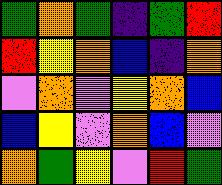[["green", "orange", "green", "indigo", "green", "red"], ["red", "yellow", "orange", "blue", "indigo", "orange"], ["violet", "orange", "violet", "yellow", "orange", "blue"], ["blue", "yellow", "violet", "orange", "blue", "violet"], ["orange", "green", "yellow", "violet", "red", "green"]]